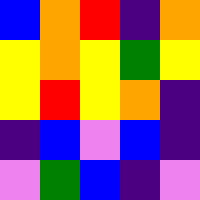[["blue", "orange", "red", "indigo", "orange"], ["yellow", "orange", "yellow", "green", "yellow"], ["yellow", "red", "yellow", "orange", "indigo"], ["indigo", "blue", "violet", "blue", "indigo"], ["violet", "green", "blue", "indigo", "violet"]]